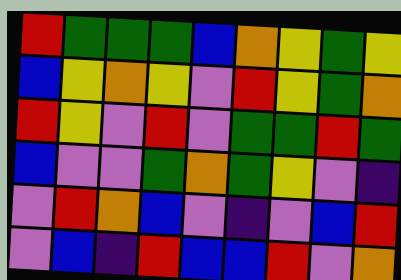[["red", "green", "green", "green", "blue", "orange", "yellow", "green", "yellow"], ["blue", "yellow", "orange", "yellow", "violet", "red", "yellow", "green", "orange"], ["red", "yellow", "violet", "red", "violet", "green", "green", "red", "green"], ["blue", "violet", "violet", "green", "orange", "green", "yellow", "violet", "indigo"], ["violet", "red", "orange", "blue", "violet", "indigo", "violet", "blue", "red"], ["violet", "blue", "indigo", "red", "blue", "blue", "red", "violet", "orange"]]